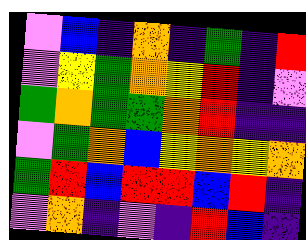[["violet", "blue", "indigo", "orange", "indigo", "green", "indigo", "red"], ["violet", "yellow", "green", "orange", "yellow", "red", "indigo", "violet"], ["green", "orange", "green", "green", "orange", "red", "indigo", "indigo"], ["violet", "green", "orange", "blue", "yellow", "orange", "yellow", "orange"], ["green", "red", "blue", "red", "red", "blue", "red", "indigo"], ["violet", "orange", "indigo", "violet", "indigo", "red", "blue", "indigo"]]